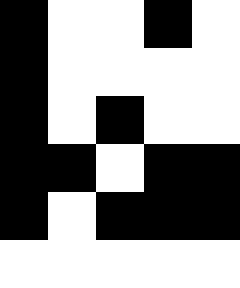[["black", "white", "white", "black", "white"], ["black", "white", "white", "white", "white"], ["black", "white", "black", "white", "white"], ["black", "black", "white", "black", "black"], ["black", "white", "black", "black", "black"], ["white", "white", "white", "white", "white"]]